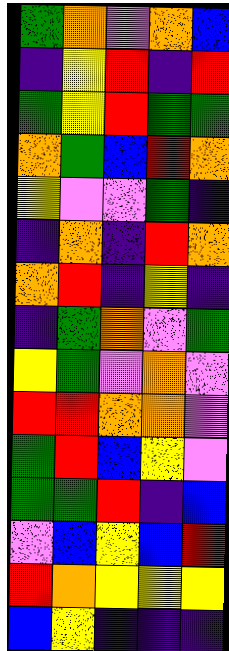[["green", "orange", "violet", "orange", "blue"], ["indigo", "yellow", "red", "indigo", "red"], ["green", "yellow", "red", "green", "green"], ["orange", "green", "blue", "red", "orange"], ["yellow", "violet", "violet", "green", "indigo"], ["indigo", "orange", "indigo", "red", "orange"], ["orange", "red", "indigo", "yellow", "indigo"], ["indigo", "green", "orange", "violet", "green"], ["yellow", "green", "violet", "orange", "violet"], ["red", "red", "orange", "orange", "violet"], ["green", "red", "blue", "yellow", "violet"], ["green", "green", "red", "indigo", "blue"], ["violet", "blue", "yellow", "blue", "red"], ["red", "orange", "yellow", "yellow", "yellow"], ["blue", "yellow", "indigo", "indigo", "indigo"]]